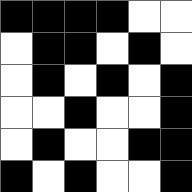[["black", "black", "black", "black", "white", "white"], ["white", "black", "black", "white", "black", "white"], ["white", "black", "white", "black", "white", "black"], ["white", "white", "black", "white", "white", "black"], ["white", "black", "white", "white", "black", "black"], ["black", "white", "black", "white", "white", "black"]]